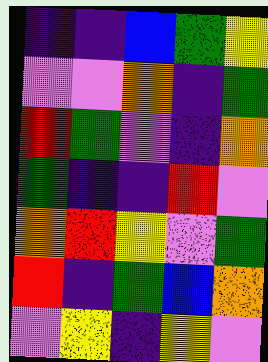[["indigo", "indigo", "blue", "green", "yellow"], ["violet", "violet", "orange", "indigo", "green"], ["red", "green", "violet", "indigo", "orange"], ["green", "indigo", "indigo", "red", "violet"], ["orange", "red", "yellow", "violet", "green"], ["red", "indigo", "green", "blue", "orange"], ["violet", "yellow", "indigo", "yellow", "violet"]]